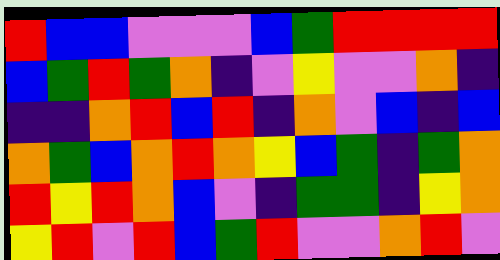[["red", "blue", "blue", "violet", "violet", "violet", "blue", "green", "red", "red", "red", "red"], ["blue", "green", "red", "green", "orange", "indigo", "violet", "yellow", "violet", "violet", "orange", "indigo"], ["indigo", "indigo", "orange", "red", "blue", "red", "indigo", "orange", "violet", "blue", "indigo", "blue"], ["orange", "green", "blue", "orange", "red", "orange", "yellow", "blue", "green", "indigo", "green", "orange"], ["red", "yellow", "red", "orange", "blue", "violet", "indigo", "green", "green", "indigo", "yellow", "orange"], ["yellow", "red", "violet", "red", "blue", "green", "red", "violet", "violet", "orange", "red", "violet"]]